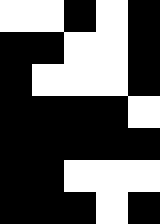[["white", "white", "black", "white", "black"], ["black", "black", "white", "white", "black"], ["black", "white", "white", "white", "black"], ["black", "black", "black", "black", "white"], ["black", "black", "black", "black", "black"], ["black", "black", "white", "white", "white"], ["black", "black", "black", "white", "black"]]